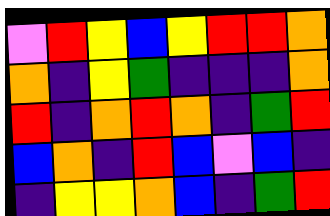[["violet", "red", "yellow", "blue", "yellow", "red", "red", "orange"], ["orange", "indigo", "yellow", "green", "indigo", "indigo", "indigo", "orange"], ["red", "indigo", "orange", "red", "orange", "indigo", "green", "red"], ["blue", "orange", "indigo", "red", "blue", "violet", "blue", "indigo"], ["indigo", "yellow", "yellow", "orange", "blue", "indigo", "green", "red"]]